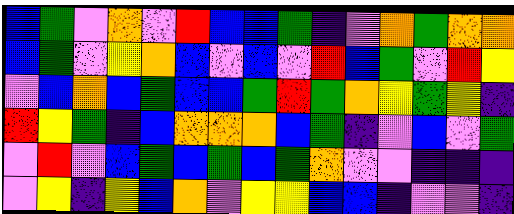[["blue", "green", "violet", "orange", "violet", "red", "blue", "blue", "green", "indigo", "violet", "orange", "green", "orange", "orange"], ["blue", "green", "violet", "yellow", "orange", "blue", "violet", "blue", "violet", "red", "blue", "green", "violet", "red", "yellow"], ["violet", "blue", "orange", "blue", "green", "blue", "blue", "green", "red", "green", "orange", "yellow", "green", "yellow", "indigo"], ["red", "yellow", "green", "indigo", "blue", "orange", "orange", "orange", "blue", "green", "indigo", "violet", "blue", "violet", "green"], ["violet", "red", "violet", "blue", "green", "blue", "green", "blue", "green", "orange", "violet", "violet", "indigo", "indigo", "indigo"], ["violet", "yellow", "indigo", "yellow", "blue", "orange", "violet", "yellow", "yellow", "blue", "blue", "indigo", "violet", "violet", "indigo"]]